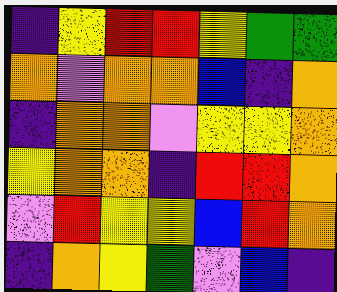[["indigo", "yellow", "red", "red", "yellow", "green", "green"], ["orange", "violet", "orange", "orange", "blue", "indigo", "orange"], ["indigo", "orange", "orange", "violet", "yellow", "yellow", "orange"], ["yellow", "orange", "orange", "indigo", "red", "red", "orange"], ["violet", "red", "yellow", "yellow", "blue", "red", "orange"], ["indigo", "orange", "yellow", "green", "violet", "blue", "indigo"]]